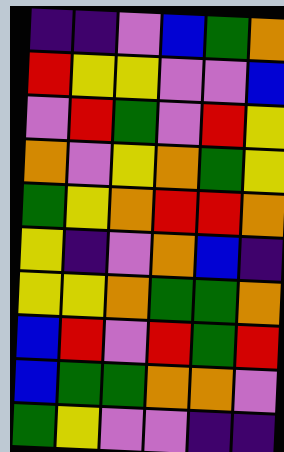[["indigo", "indigo", "violet", "blue", "green", "orange"], ["red", "yellow", "yellow", "violet", "violet", "blue"], ["violet", "red", "green", "violet", "red", "yellow"], ["orange", "violet", "yellow", "orange", "green", "yellow"], ["green", "yellow", "orange", "red", "red", "orange"], ["yellow", "indigo", "violet", "orange", "blue", "indigo"], ["yellow", "yellow", "orange", "green", "green", "orange"], ["blue", "red", "violet", "red", "green", "red"], ["blue", "green", "green", "orange", "orange", "violet"], ["green", "yellow", "violet", "violet", "indigo", "indigo"]]